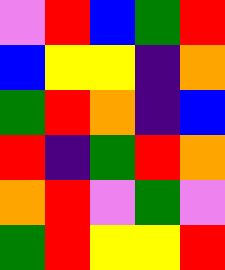[["violet", "red", "blue", "green", "red"], ["blue", "yellow", "yellow", "indigo", "orange"], ["green", "red", "orange", "indigo", "blue"], ["red", "indigo", "green", "red", "orange"], ["orange", "red", "violet", "green", "violet"], ["green", "red", "yellow", "yellow", "red"]]